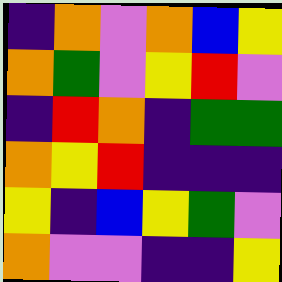[["indigo", "orange", "violet", "orange", "blue", "yellow"], ["orange", "green", "violet", "yellow", "red", "violet"], ["indigo", "red", "orange", "indigo", "green", "green"], ["orange", "yellow", "red", "indigo", "indigo", "indigo"], ["yellow", "indigo", "blue", "yellow", "green", "violet"], ["orange", "violet", "violet", "indigo", "indigo", "yellow"]]